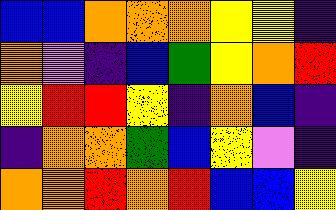[["blue", "blue", "orange", "orange", "orange", "yellow", "yellow", "indigo"], ["orange", "violet", "indigo", "blue", "green", "yellow", "orange", "red"], ["yellow", "red", "red", "yellow", "indigo", "orange", "blue", "indigo"], ["indigo", "orange", "orange", "green", "blue", "yellow", "violet", "indigo"], ["orange", "orange", "red", "orange", "red", "blue", "blue", "yellow"]]